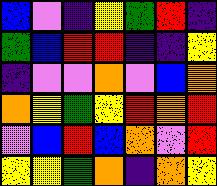[["blue", "violet", "indigo", "yellow", "green", "red", "indigo"], ["green", "blue", "red", "red", "indigo", "indigo", "yellow"], ["indigo", "violet", "violet", "orange", "violet", "blue", "orange"], ["orange", "yellow", "green", "yellow", "red", "orange", "red"], ["violet", "blue", "red", "blue", "orange", "violet", "red"], ["yellow", "yellow", "green", "orange", "indigo", "orange", "yellow"]]